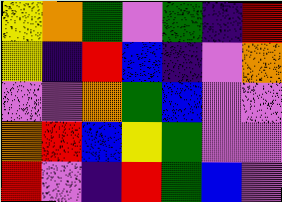[["yellow", "orange", "green", "violet", "green", "indigo", "red"], ["yellow", "indigo", "red", "blue", "indigo", "violet", "orange"], ["violet", "violet", "orange", "green", "blue", "violet", "violet"], ["orange", "red", "blue", "yellow", "green", "violet", "violet"], ["red", "violet", "indigo", "red", "green", "blue", "violet"]]